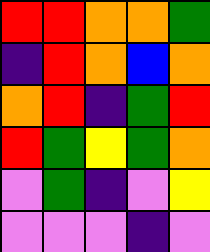[["red", "red", "orange", "orange", "green"], ["indigo", "red", "orange", "blue", "orange"], ["orange", "red", "indigo", "green", "red"], ["red", "green", "yellow", "green", "orange"], ["violet", "green", "indigo", "violet", "yellow"], ["violet", "violet", "violet", "indigo", "violet"]]